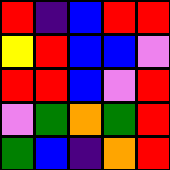[["red", "indigo", "blue", "red", "red"], ["yellow", "red", "blue", "blue", "violet"], ["red", "red", "blue", "violet", "red"], ["violet", "green", "orange", "green", "red"], ["green", "blue", "indigo", "orange", "red"]]